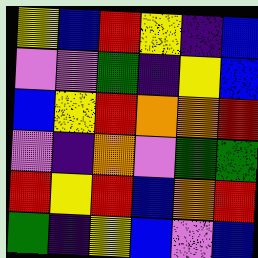[["yellow", "blue", "red", "yellow", "indigo", "blue"], ["violet", "violet", "green", "indigo", "yellow", "blue"], ["blue", "yellow", "red", "orange", "orange", "red"], ["violet", "indigo", "orange", "violet", "green", "green"], ["red", "yellow", "red", "blue", "orange", "red"], ["green", "indigo", "yellow", "blue", "violet", "blue"]]